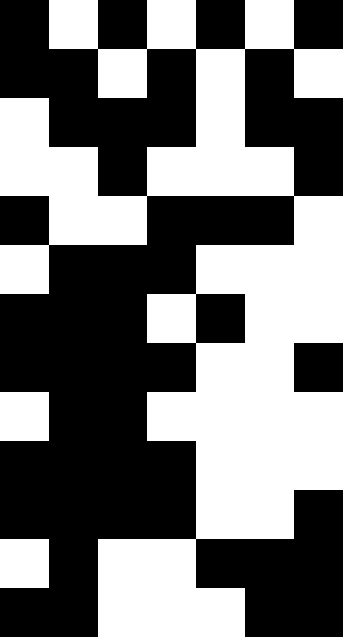[["black", "white", "black", "white", "black", "white", "black"], ["black", "black", "white", "black", "white", "black", "white"], ["white", "black", "black", "black", "white", "black", "black"], ["white", "white", "black", "white", "white", "white", "black"], ["black", "white", "white", "black", "black", "black", "white"], ["white", "black", "black", "black", "white", "white", "white"], ["black", "black", "black", "white", "black", "white", "white"], ["black", "black", "black", "black", "white", "white", "black"], ["white", "black", "black", "white", "white", "white", "white"], ["black", "black", "black", "black", "white", "white", "white"], ["black", "black", "black", "black", "white", "white", "black"], ["white", "black", "white", "white", "black", "black", "black"], ["black", "black", "white", "white", "white", "black", "black"]]